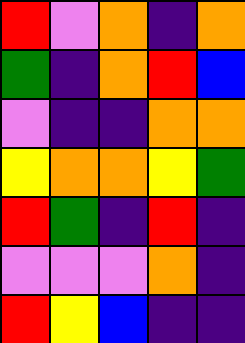[["red", "violet", "orange", "indigo", "orange"], ["green", "indigo", "orange", "red", "blue"], ["violet", "indigo", "indigo", "orange", "orange"], ["yellow", "orange", "orange", "yellow", "green"], ["red", "green", "indigo", "red", "indigo"], ["violet", "violet", "violet", "orange", "indigo"], ["red", "yellow", "blue", "indigo", "indigo"]]